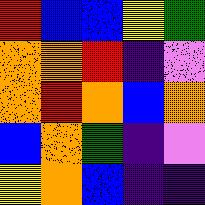[["red", "blue", "blue", "yellow", "green"], ["orange", "orange", "red", "indigo", "violet"], ["orange", "red", "orange", "blue", "orange"], ["blue", "orange", "green", "indigo", "violet"], ["yellow", "orange", "blue", "indigo", "indigo"]]